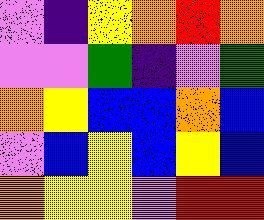[["violet", "indigo", "yellow", "orange", "red", "orange"], ["violet", "violet", "green", "indigo", "violet", "green"], ["orange", "yellow", "blue", "blue", "orange", "blue"], ["violet", "blue", "yellow", "blue", "yellow", "blue"], ["orange", "yellow", "yellow", "violet", "red", "red"]]